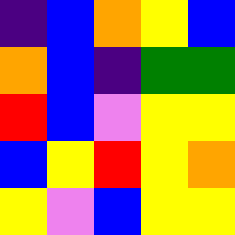[["indigo", "blue", "orange", "yellow", "blue"], ["orange", "blue", "indigo", "green", "green"], ["red", "blue", "violet", "yellow", "yellow"], ["blue", "yellow", "red", "yellow", "orange"], ["yellow", "violet", "blue", "yellow", "yellow"]]